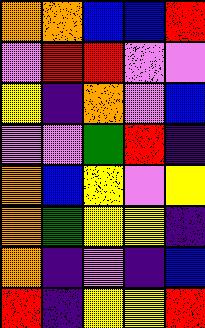[["orange", "orange", "blue", "blue", "red"], ["violet", "red", "red", "violet", "violet"], ["yellow", "indigo", "orange", "violet", "blue"], ["violet", "violet", "green", "red", "indigo"], ["orange", "blue", "yellow", "violet", "yellow"], ["orange", "green", "yellow", "yellow", "indigo"], ["orange", "indigo", "violet", "indigo", "blue"], ["red", "indigo", "yellow", "yellow", "red"]]